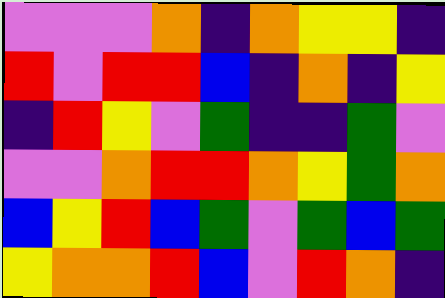[["violet", "violet", "violet", "orange", "indigo", "orange", "yellow", "yellow", "indigo"], ["red", "violet", "red", "red", "blue", "indigo", "orange", "indigo", "yellow"], ["indigo", "red", "yellow", "violet", "green", "indigo", "indigo", "green", "violet"], ["violet", "violet", "orange", "red", "red", "orange", "yellow", "green", "orange"], ["blue", "yellow", "red", "blue", "green", "violet", "green", "blue", "green"], ["yellow", "orange", "orange", "red", "blue", "violet", "red", "orange", "indigo"]]